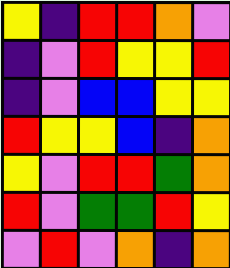[["yellow", "indigo", "red", "red", "orange", "violet"], ["indigo", "violet", "red", "yellow", "yellow", "red"], ["indigo", "violet", "blue", "blue", "yellow", "yellow"], ["red", "yellow", "yellow", "blue", "indigo", "orange"], ["yellow", "violet", "red", "red", "green", "orange"], ["red", "violet", "green", "green", "red", "yellow"], ["violet", "red", "violet", "orange", "indigo", "orange"]]